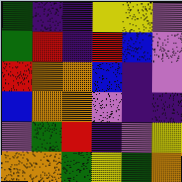[["green", "indigo", "indigo", "yellow", "yellow", "violet"], ["green", "red", "indigo", "red", "blue", "violet"], ["red", "orange", "orange", "blue", "indigo", "violet"], ["blue", "orange", "orange", "violet", "indigo", "indigo"], ["violet", "green", "red", "indigo", "violet", "yellow"], ["orange", "orange", "green", "yellow", "green", "orange"]]